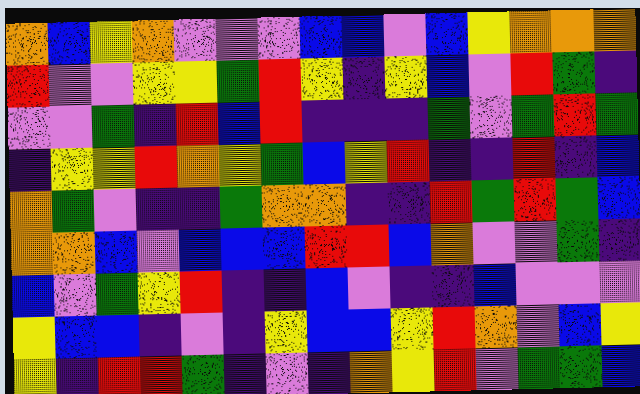[["orange", "blue", "yellow", "orange", "violet", "violet", "violet", "blue", "blue", "violet", "blue", "yellow", "orange", "orange", "orange"], ["red", "violet", "violet", "yellow", "yellow", "green", "red", "yellow", "indigo", "yellow", "blue", "violet", "red", "green", "indigo"], ["violet", "violet", "green", "indigo", "red", "blue", "red", "indigo", "indigo", "indigo", "green", "violet", "green", "red", "green"], ["indigo", "yellow", "yellow", "red", "orange", "yellow", "green", "blue", "yellow", "red", "indigo", "indigo", "red", "indigo", "blue"], ["orange", "green", "violet", "indigo", "indigo", "green", "orange", "orange", "indigo", "indigo", "red", "green", "red", "green", "blue"], ["orange", "orange", "blue", "violet", "blue", "blue", "blue", "red", "red", "blue", "orange", "violet", "violet", "green", "indigo"], ["blue", "violet", "green", "yellow", "red", "indigo", "indigo", "blue", "violet", "indigo", "indigo", "blue", "violet", "violet", "violet"], ["yellow", "blue", "blue", "indigo", "violet", "indigo", "yellow", "blue", "blue", "yellow", "red", "orange", "violet", "blue", "yellow"], ["yellow", "indigo", "red", "red", "green", "indigo", "violet", "indigo", "orange", "yellow", "red", "violet", "green", "green", "blue"]]